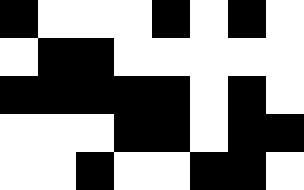[["black", "white", "white", "white", "black", "white", "black", "white"], ["white", "black", "black", "white", "white", "white", "white", "white"], ["black", "black", "black", "black", "black", "white", "black", "white"], ["white", "white", "white", "black", "black", "white", "black", "black"], ["white", "white", "black", "white", "white", "black", "black", "white"]]